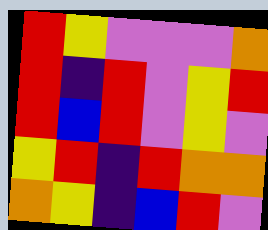[["red", "yellow", "violet", "violet", "violet", "orange"], ["red", "indigo", "red", "violet", "yellow", "red"], ["red", "blue", "red", "violet", "yellow", "violet"], ["yellow", "red", "indigo", "red", "orange", "orange"], ["orange", "yellow", "indigo", "blue", "red", "violet"]]